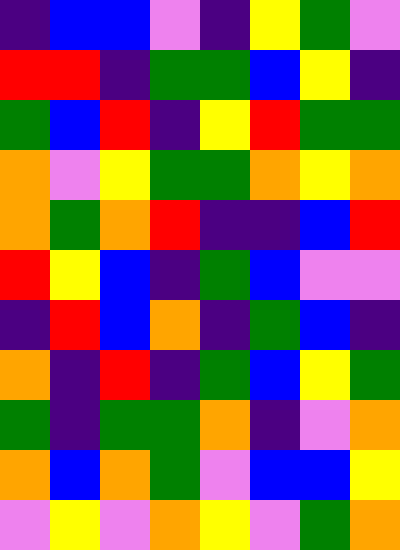[["indigo", "blue", "blue", "violet", "indigo", "yellow", "green", "violet"], ["red", "red", "indigo", "green", "green", "blue", "yellow", "indigo"], ["green", "blue", "red", "indigo", "yellow", "red", "green", "green"], ["orange", "violet", "yellow", "green", "green", "orange", "yellow", "orange"], ["orange", "green", "orange", "red", "indigo", "indigo", "blue", "red"], ["red", "yellow", "blue", "indigo", "green", "blue", "violet", "violet"], ["indigo", "red", "blue", "orange", "indigo", "green", "blue", "indigo"], ["orange", "indigo", "red", "indigo", "green", "blue", "yellow", "green"], ["green", "indigo", "green", "green", "orange", "indigo", "violet", "orange"], ["orange", "blue", "orange", "green", "violet", "blue", "blue", "yellow"], ["violet", "yellow", "violet", "orange", "yellow", "violet", "green", "orange"]]